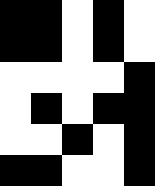[["black", "black", "white", "black", "white"], ["black", "black", "white", "black", "white"], ["white", "white", "white", "white", "black"], ["white", "black", "white", "black", "black"], ["white", "white", "black", "white", "black"], ["black", "black", "white", "white", "black"]]